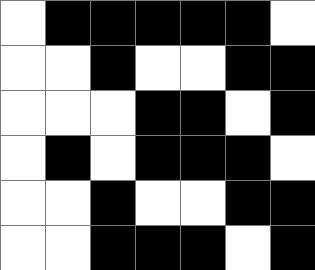[["white", "black", "black", "black", "black", "black", "white"], ["white", "white", "black", "white", "white", "black", "black"], ["white", "white", "white", "black", "black", "white", "black"], ["white", "black", "white", "black", "black", "black", "white"], ["white", "white", "black", "white", "white", "black", "black"], ["white", "white", "black", "black", "black", "white", "black"]]